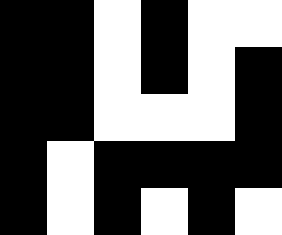[["black", "black", "white", "black", "white", "white"], ["black", "black", "white", "black", "white", "black"], ["black", "black", "white", "white", "white", "black"], ["black", "white", "black", "black", "black", "black"], ["black", "white", "black", "white", "black", "white"]]